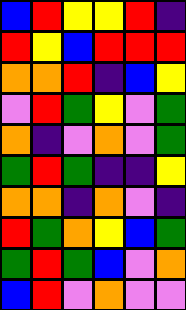[["blue", "red", "yellow", "yellow", "red", "indigo"], ["red", "yellow", "blue", "red", "red", "red"], ["orange", "orange", "red", "indigo", "blue", "yellow"], ["violet", "red", "green", "yellow", "violet", "green"], ["orange", "indigo", "violet", "orange", "violet", "green"], ["green", "red", "green", "indigo", "indigo", "yellow"], ["orange", "orange", "indigo", "orange", "violet", "indigo"], ["red", "green", "orange", "yellow", "blue", "green"], ["green", "red", "green", "blue", "violet", "orange"], ["blue", "red", "violet", "orange", "violet", "violet"]]